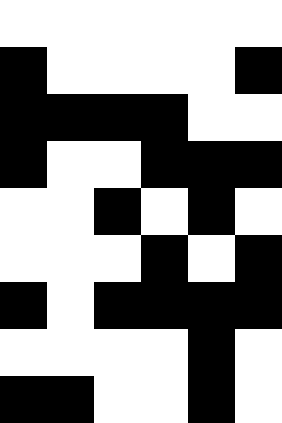[["white", "white", "white", "white", "white", "white"], ["black", "white", "white", "white", "white", "black"], ["black", "black", "black", "black", "white", "white"], ["black", "white", "white", "black", "black", "black"], ["white", "white", "black", "white", "black", "white"], ["white", "white", "white", "black", "white", "black"], ["black", "white", "black", "black", "black", "black"], ["white", "white", "white", "white", "black", "white"], ["black", "black", "white", "white", "black", "white"]]